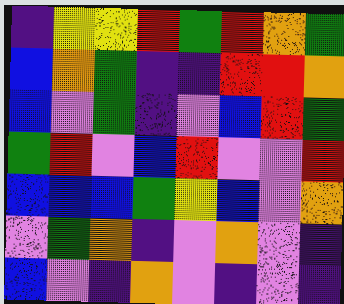[["indigo", "yellow", "yellow", "red", "green", "red", "orange", "green"], ["blue", "orange", "green", "indigo", "indigo", "red", "red", "orange"], ["blue", "violet", "green", "indigo", "violet", "blue", "red", "green"], ["green", "red", "violet", "blue", "red", "violet", "violet", "red"], ["blue", "blue", "blue", "green", "yellow", "blue", "violet", "orange"], ["violet", "green", "orange", "indigo", "violet", "orange", "violet", "indigo"], ["blue", "violet", "indigo", "orange", "violet", "indigo", "violet", "indigo"]]